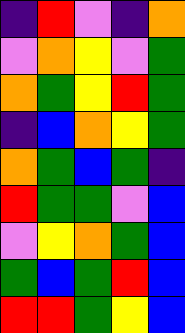[["indigo", "red", "violet", "indigo", "orange"], ["violet", "orange", "yellow", "violet", "green"], ["orange", "green", "yellow", "red", "green"], ["indigo", "blue", "orange", "yellow", "green"], ["orange", "green", "blue", "green", "indigo"], ["red", "green", "green", "violet", "blue"], ["violet", "yellow", "orange", "green", "blue"], ["green", "blue", "green", "red", "blue"], ["red", "red", "green", "yellow", "blue"]]